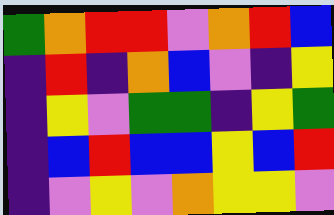[["green", "orange", "red", "red", "violet", "orange", "red", "blue"], ["indigo", "red", "indigo", "orange", "blue", "violet", "indigo", "yellow"], ["indigo", "yellow", "violet", "green", "green", "indigo", "yellow", "green"], ["indigo", "blue", "red", "blue", "blue", "yellow", "blue", "red"], ["indigo", "violet", "yellow", "violet", "orange", "yellow", "yellow", "violet"]]